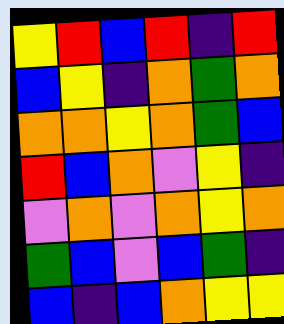[["yellow", "red", "blue", "red", "indigo", "red"], ["blue", "yellow", "indigo", "orange", "green", "orange"], ["orange", "orange", "yellow", "orange", "green", "blue"], ["red", "blue", "orange", "violet", "yellow", "indigo"], ["violet", "orange", "violet", "orange", "yellow", "orange"], ["green", "blue", "violet", "blue", "green", "indigo"], ["blue", "indigo", "blue", "orange", "yellow", "yellow"]]